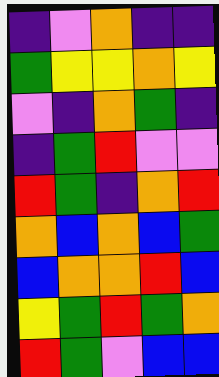[["indigo", "violet", "orange", "indigo", "indigo"], ["green", "yellow", "yellow", "orange", "yellow"], ["violet", "indigo", "orange", "green", "indigo"], ["indigo", "green", "red", "violet", "violet"], ["red", "green", "indigo", "orange", "red"], ["orange", "blue", "orange", "blue", "green"], ["blue", "orange", "orange", "red", "blue"], ["yellow", "green", "red", "green", "orange"], ["red", "green", "violet", "blue", "blue"]]